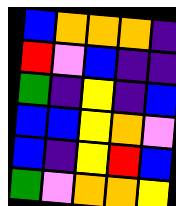[["blue", "orange", "orange", "orange", "indigo"], ["red", "violet", "blue", "indigo", "indigo"], ["green", "indigo", "yellow", "indigo", "blue"], ["blue", "blue", "yellow", "orange", "violet"], ["blue", "indigo", "yellow", "red", "blue"], ["green", "violet", "orange", "orange", "yellow"]]